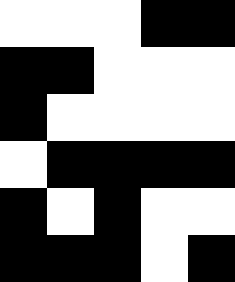[["white", "white", "white", "black", "black"], ["black", "black", "white", "white", "white"], ["black", "white", "white", "white", "white"], ["white", "black", "black", "black", "black"], ["black", "white", "black", "white", "white"], ["black", "black", "black", "white", "black"]]